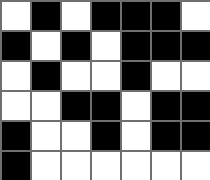[["white", "black", "white", "black", "black", "black", "white"], ["black", "white", "black", "white", "black", "black", "black"], ["white", "black", "white", "white", "black", "white", "white"], ["white", "white", "black", "black", "white", "black", "black"], ["black", "white", "white", "black", "white", "black", "black"], ["black", "white", "white", "white", "white", "white", "white"]]